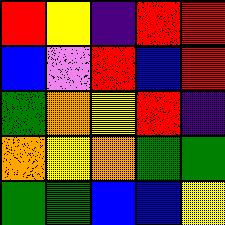[["red", "yellow", "indigo", "red", "red"], ["blue", "violet", "red", "blue", "red"], ["green", "orange", "yellow", "red", "indigo"], ["orange", "yellow", "orange", "green", "green"], ["green", "green", "blue", "blue", "yellow"]]